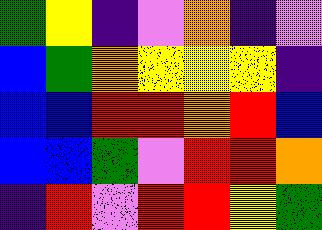[["green", "yellow", "indigo", "violet", "orange", "indigo", "violet"], ["blue", "green", "orange", "yellow", "yellow", "yellow", "indigo"], ["blue", "blue", "red", "red", "orange", "red", "blue"], ["blue", "blue", "green", "violet", "red", "red", "orange"], ["indigo", "red", "violet", "red", "red", "yellow", "green"]]